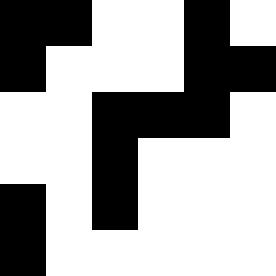[["black", "black", "white", "white", "black", "white"], ["black", "white", "white", "white", "black", "black"], ["white", "white", "black", "black", "black", "white"], ["white", "white", "black", "white", "white", "white"], ["black", "white", "black", "white", "white", "white"], ["black", "white", "white", "white", "white", "white"]]